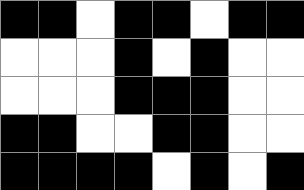[["black", "black", "white", "black", "black", "white", "black", "black"], ["white", "white", "white", "black", "white", "black", "white", "white"], ["white", "white", "white", "black", "black", "black", "white", "white"], ["black", "black", "white", "white", "black", "black", "white", "white"], ["black", "black", "black", "black", "white", "black", "white", "black"]]